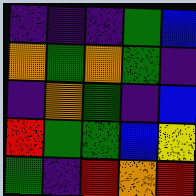[["indigo", "indigo", "indigo", "green", "blue"], ["orange", "green", "orange", "green", "indigo"], ["indigo", "orange", "green", "indigo", "blue"], ["red", "green", "green", "blue", "yellow"], ["green", "indigo", "red", "orange", "red"]]